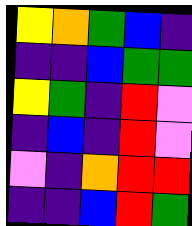[["yellow", "orange", "green", "blue", "indigo"], ["indigo", "indigo", "blue", "green", "green"], ["yellow", "green", "indigo", "red", "violet"], ["indigo", "blue", "indigo", "red", "violet"], ["violet", "indigo", "orange", "red", "red"], ["indigo", "indigo", "blue", "red", "green"]]